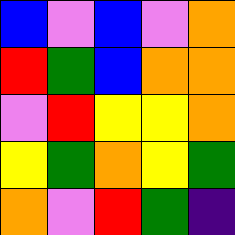[["blue", "violet", "blue", "violet", "orange"], ["red", "green", "blue", "orange", "orange"], ["violet", "red", "yellow", "yellow", "orange"], ["yellow", "green", "orange", "yellow", "green"], ["orange", "violet", "red", "green", "indigo"]]